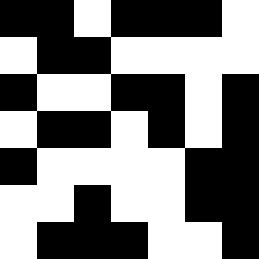[["black", "black", "white", "black", "black", "black", "white"], ["white", "black", "black", "white", "white", "white", "white"], ["black", "white", "white", "black", "black", "white", "black"], ["white", "black", "black", "white", "black", "white", "black"], ["black", "white", "white", "white", "white", "black", "black"], ["white", "white", "black", "white", "white", "black", "black"], ["white", "black", "black", "black", "white", "white", "black"]]